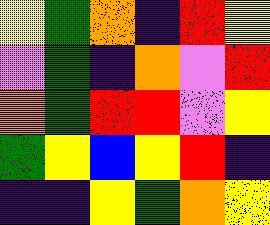[["yellow", "green", "orange", "indigo", "red", "yellow"], ["violet", "green", "indigo", "orange", "violet", "red"], ["orange", "green", "red", "red", "violet", "yellow"], ["green", "yellow", "blue", "yellow", "red", "indigo"], ["indigo", "indigo", "yellow", "green", "orange", "yellow"]]